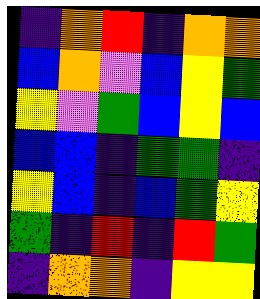[["indigo", "orange", "red", "indigo", "orange", "orange"], ["blue", "orange", "violet", "blue", "yellow", "green"], ["yellow", "violet", "green", "blue", "yellow", "blue"], ["blue", "blue", "indigo", "green", "green", "indigo"], ["yellow", "blue", "indigo", "blue", "green", "yellow"], ["green", "indigo", "red", "indigo", "red", "green"], ["indigo", "orange", "orange", "indigo", "yellow", "yellow"]]